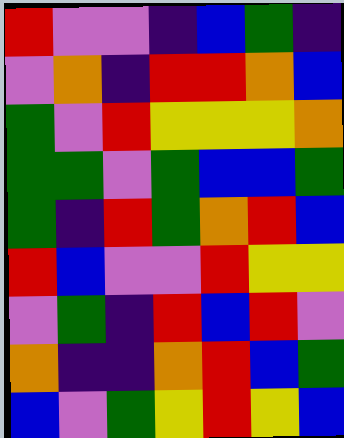[["red", "violet", "violet", "indigo", "blue", "green", "indigo"], ["violet", "orange", "indigo", "red", "red", "orange", "blue"], ["green", "violet", "red", "yellow", "yellow", "yellow", "orange"], ["green", "green", "violet", "green", "blue", "blue", "green"], ["green", "indigo", "red", "green", "orange", "red", "blue"], ["red", "blue", "violet", "violet", "red", "yellow", "yellow"], ["violet", "green", "indigo", "red", "blue", "red", "violet"], ["orange", "indigo", "indigo", "orange", "red", "blue", "green"], ["blue", "violet", "green", "yellow", "red", "yellow", "blue"]]